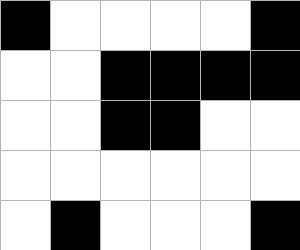[["black", "white", "white", "white", "white", "black"], ["white", "white", "black", "black", "black", "black"], ["white", "white", "black", "black", "white", "white"], ["white", "white", "white", "white", "white", "white"], ["white", "black", "white", "white", "white", "black"]]